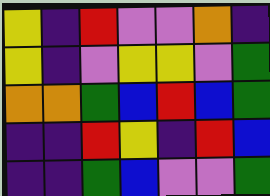[["yellow", "indigo", "red", "violet", "violet", "orange", "indigo"], ["yellow", "indigo", "violet", "yellow", "yellow", "violet", "green"], ["orange", "orange", "green", "blue", "red", "blue", "green"], ["indigo", "indigo", "red", "yellow", "indigo", "red", "blue"], ["indigo", "indigo", "green", "blue", "violet", "violet", "green"]]